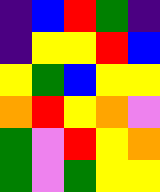[["indigo", "blue", "red", "green", "indigo"], ["indigo", "yellow", "yellow", "red", "blue"], ["yellow", "green", "blue", "yellow", "yellow"], ["orange", "red", "yellow", "orange", "violet"], ["green", "violet", "red", "yellow", "orange"], ["green", "violet", "green", "yellow", "yellow"]]